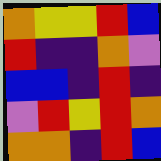[["orange", "yellow", "yellow", "red", "blue"], ["red", "indigo", "indigo", "orange", "violet"], ["blue", "blue", "indigo", "red", "indigo"], ["violet", "red", "yellow", "red", "orange"], ["orange", "orange", "indigo", "red", "blue"]]